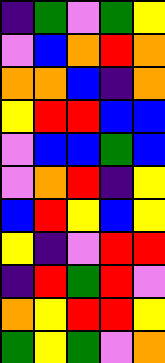[["indigo", "green", "violet", "green", "yellow"], ["violet", "blue", "orange", "red", "orange"], ["orange", "orange", "blue", "indigo", "orange"], ["yellow", "red", "red", "blue", "blue"], ["violet", "blue", "blue", "green", "blue"], ["violet", "orange", "red", "indigo", "yellow"], ["blue", "red", "yellow", "blue", "yellow"], ["yellow", "indigo", "violet", "red", "red"], ["indigo", "red", "green", "red", "violet"], ["orange", "yellow", "red", "red", "yellow"], ["green", "yellow", "green", "violet", "orange"]]